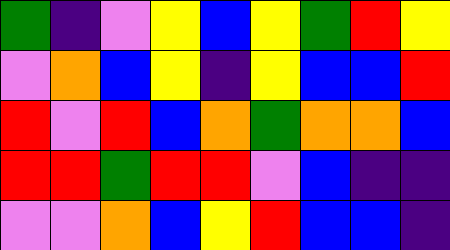[["green", "indigo", "violet", "yellow", "blue", "yellow", "green", "red", "yellow"], ["violet", "orange", "blue", "yellow", "indigo", "yellow", "blue", "blue", "red"], ["red", "violet", "red", "blue", "orange", "green", "orange", "orange", "blue"], ["red", "red", "green", "red", "red", "violet", "blue", "indigo", "indigo"], ["violet", "violet", "orange", "blue", "yellow", "red", "blue", "blue", "indigo"]]